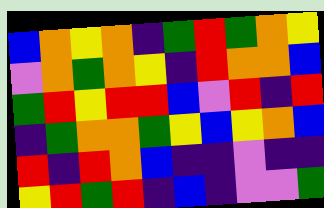[["blue", "orange", "yellow", "orange", "indigo", "green", "red", "green", "orange", "yellow"], ["violet", "orange", "green", "orange", "yellow", "indigo", "red", "orange", "orange", "blue"], ["green", "red", "yellow", "red", "red", "blue", "violet", "red", "indigo", "red"], ["indigo", "green", "orange", "orange", "green", "yellow", "blue", "yellow", "orange", "blue"], ["red", "indigo", "red", "orange", "blue", "indigo", "indigo", "violet", "indigo", "indigo"], ["yellow", "red", "green", "red", "indigo", "blue", "indigo", "violet", "violet", "green"]]